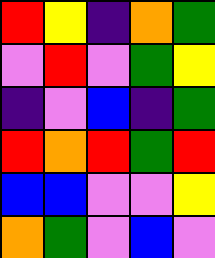[["red", "yellow", "indigo", "orange", "green"], ["violet", "red", "violet", "green", "yellow"], ["indigo", "violet", "blue", "indigo", "green"], ["red", "orange", "red", "green", "red"], ["blue", "blue", "violet", "violet", "yellow"], ["orange", "green", "violet", "blue", "violet"]]